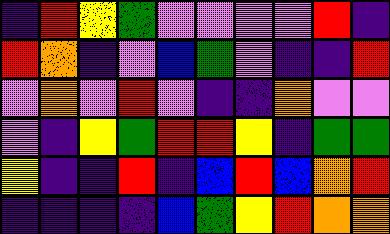[["indigo", "red", "yellow", "green", "violet", "violet", "violet", "violet", "red", "indigo"], ["red", "orange", "indigo", "violet", "blue", "green", "violet", "indigo", "indigo", "red"], ["violet", "orange", "violet", "red", "violet", "indigo", "indigo", "orange", "violet", "violet"], ["violet", "indigo", "yellow", "green", "red", "red", "yellow", "indigo", "green", "green"], ["yellow", "indigo", "indigo", "red", "indigo", "blue", "red", "blue", "orange", "red"], ["indigo", "indigo", "indigo", "indigo", "blue", "green", "yellow", "red", "orange", "orange"]]